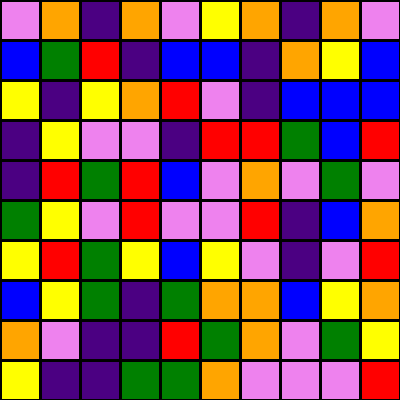[["violet", "orange", "indigo", "orange", "violet", "yellow", "orange", "indigo", "orange", "violet"], ["blue", "green", "red", "indigo", "blue", "blue", "indigo", "orange", "yellow", "blue"], ["yellow", "indigo", "yellow", "orange", "red", "violet", "indigo", "blue", "blue", "blue"], ["indigo", "yellow", "violet", "violet", "indigo", "red", "red", "green", "blue", "red"], ["indigo", "red", "green", "red", "blue", "violet", "orange", "violet", "green", "violet"], ["green", "yellow", "violet", "red", "violet", "violet", "red", "indigo", "blue", "orange"], ["yellow", "red", "green", "yellow", "blue", "yellow", "violet", "indigo", "violet", "red"], ["blue", "yellow", "green", "indigo", "green", "orange", "orange", "blue", "yellow", "orange"], ["orange", "violet", "indigo", "indigo", "red", "green", "orange", "violet", "green", "yellow"], ["yellow", "indigo", "indigo", "green", "green", "orange", "violet", "violet", "violet", "red"]]